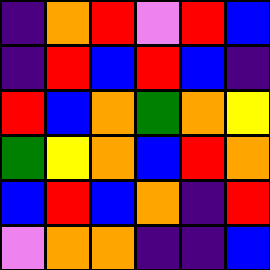[["indigo", "orange", "red", "violet", "red", "blue"], ["indigo", "red", "blue", "red", "blue", "indigo"], ["red", "blue", "orange", "green", "orange", "yellow"], ["green", "yellow", "orange", "blue", "red", "orange"], ["blue", "red", "blue", "orange", "indigo", "red"], ["violet", "orange", "orange", "indigo", "indigo", "blue"]]